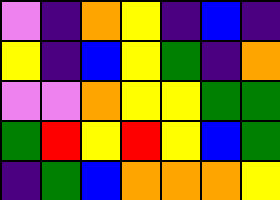[["violet", "indigo", "orange", "yellow", "indigo", "blue", "indigo"], ["yellow", "indigo", "blue", "yellow", "green", "indigo", "orange"], ["violet", "violet", "orange", "yellow", "yellow", "green", "green"], ["green", "red", "yellow", "red", "yellow", "blue", "green"], ["indigo", "green", "blue", "orange", "orange", "orange", "yellow"]]